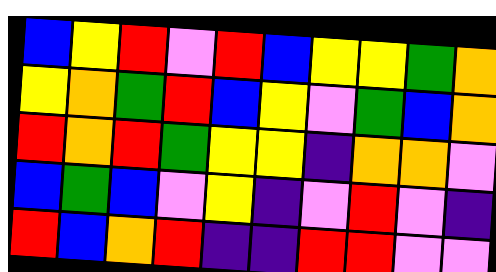[["blue", "yellow", "red", "violet", "red", "blue", "yellow", "yellow", "green", "orange"], ["yellow", "orange", "green", "red", "blue", "yellow", "violet", "green", "blue", "orange"], ["red", "orange", "red", "green", "yellow", "yellow", "indigo", "orange", "orange", "violet"], ["blue", "green", "blue", "violet", "yellow", "indigo", "violet", "red", "violet", "indigo"], ["red", "blue", "orange", "red", "indigo", "indigo", "red", "red", "violet", "violet"]]